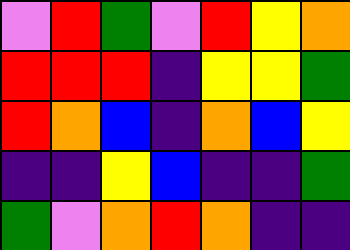[["violet", "red", "green", "violet", "red", "yellow", "orange"], ["red", "red", "red", "indigo", "yellow", "yellow", "green"], ["red", "orange", "blue", "indigo", "orange", "blue", "yellow"], ["indigo", "indigo", "yellow", "blue", "indigo", "indigo", "green"], ["green", "violet", "orange", "red", "orange", "indigo", "indigo"]]